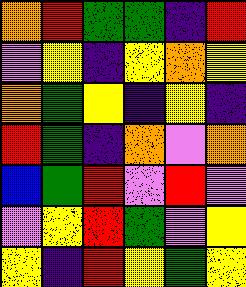[["orange", "red", "green", "green", "indigo", "red"], ["violet", "yellow", "indigo", "yellow", "orange", "yellow"], ["orange", "green", "yellow", "indigo", "yellow", "indigo"], ["red", "green", "indigo", "orange", "violet", "orange"], ["blue", "green", "red", "violet", "red", "violet"], ["violet", "yellow", "red", "green", "violet", "yellow"], ["yellow", "indigo", "red", "yellow", "green", "yellow"]]